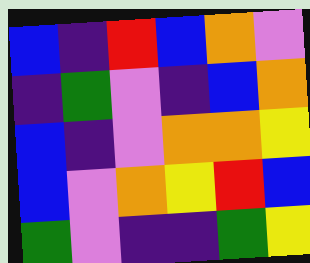[["blue", "indigo", "red", "blue", "orange", "violet"], ["indigo", "green", "violet", "indigo", "blue", "orange"], ["blue", "indigo", "violet", "orange", "orange", "yellow"], ["blue", "violet", "orange", "yellow", "red", "blue"], ["green", "violet", "indigo", "indigo", "green", "yellow"]]